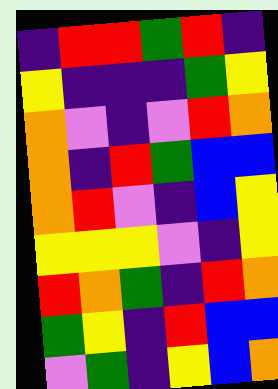[["indigo", "red", "red", "green", "red", "indigo"], ["yellow", "indigo", "indigo", "indigo", "green", "yellow"], ["orange", "violet", "indigo", "violet", "red", "orange"], ["orange", "indigo", "red", "green", "blue", "blue"], ["orange", "red", "violet", "indigo", "blue", "yellow"], ["yellow", "yellow", "yellow", "violet", "indigo", "yellow"], ["red", "orange", "green", "indigo", "red", "orange"], ["green", "yellow", "indigo", "red", "blue", "blue"], ["violet", "green", "indigo", "yellow", "blue", "orange"]]